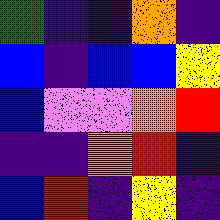[["green", "indigo", "indigo", "orange", "indigo"], ["blue", "indigo", "blue", "blue", "yellow"], ["blue", "violet", "violet", "orange", "red"], ["indigo", "indigo", "orange", "red", "indigo"], ["blue", "red", "indigo", "yellow", "indigo"]]